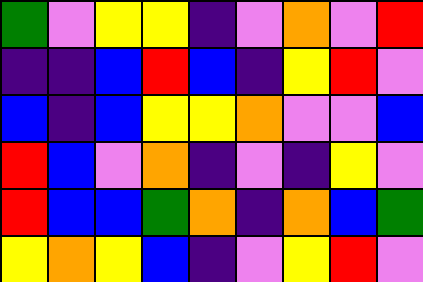[["green", "violet", "yellow", "yellow", "indigo", "violet", "orange", "violet", "red"], ["indigo", "indigo", "blue", "red", "blue", "indigo", "yellow", "red", "violet"], ["blue", "indigo", "blue", "yellow", "yellow", "orange", "violet", "violet", "blue"], ["red", "blue", "violet", "orange", "indigo", "violet", "indigo", "yellow", "violet"], ["red", "blue", "blue", "green", "orange", "indigo", "orange", "blue", "green"], ["yellow", "orange", "yellow", "blue", "indigo", "violet", "yellow", "red", "violet"]]